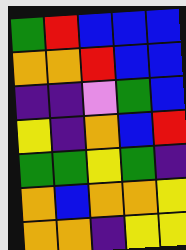[["green", "red", "blue", "blue", "blue"], ["orange", "orange", "red", "blue", "blue"], ["indigo", "indigo", "violet", "green", "blue"], ["yellow", "indigo", "orange", "blue", "red"], ["green", "green", "yellow", "green", "indigo"], ["orange", "blue", "orange", "orange", "yellow"], ["orange", "orange", "indigo", "yellow", "yellow"]]